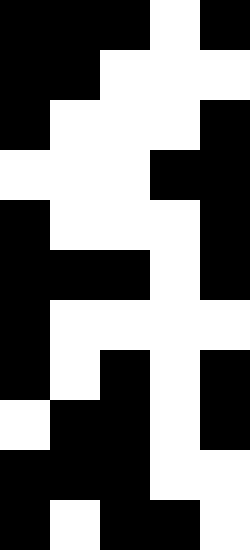[["black", "black", "black", "white", "black"], ["black", "black", "white", "white", "white"], ["black", "white", "white", "white", "black"], ["white", "white", "white", "black", "black"], ["black", "white", "white", "white", "black"], ["black", "black", "black", "white", "black"], ["black", "white", "white", "white", "white"], ["black", "white", "black", "white", "black"], ["white", "black", "black", "white", "black"], ["black", "black", "black", "white", "white"], ["black", "white", "black", "black", "white"]]